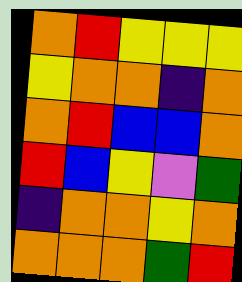[["orange", "red", "yellow", "yellow", "yellow"], ["yellow", "orange", "orange", "indigo", "orange"], ["orange", "red", "blue", "blue", "orange"], ["red", "blue", "yellow", "violet", "green"], ["indigo", "orange", "orange", "yellow", "orange"], ["orange", "orange", "orange", "green", "red"]]